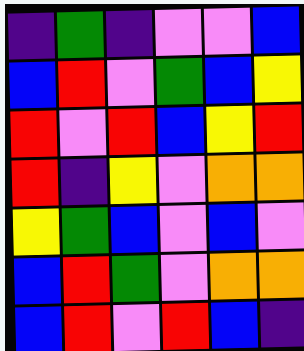[["indigo", "green", "indigo", "violet", "violet", "blue"], ["blue", "red", "violet", "green", "blue", "yellow"], ["red", "violet", "red", "blue", "yellow", "red"], ["red", "indigo", "yellow", "violet", "orange", "orange"], ["yellow", "green", "blue", "violet", "blue", "violet"], ["blue", "red", "green", "violet", "orange", "orange"], ["blue", "red", "violet", "red", "blue", "indigo"]]